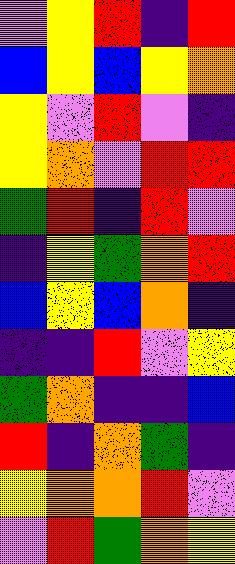[["violet", "yellow", "red", "indigo", "red"], ["blue", "yellow", "blue", "yellow", "orange"], ["yellow", "violet", "red", "violet", "indigo"], ["yellow", "orange", "violet", "red", "red"], ["green", "red", "indigo", "red", "violet"], ["indigo", "yellow", "green", "orange", "red"], ["blue", "yellow", "blue", "orange", "indigo"], ["indigo", "indigo", "red", "violet", "yellow"], ["green", "orange", "indigo", "indigo", "blue"], ["red", "indigo", "orange", "green", "indigo"], ["yellow", "orange", "orange", "red", "violet"], ["violet", "red", "green", "orange", "yellow"]]